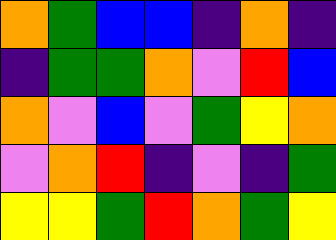[["orange", "green", "blue", "blue", "indigo", "orange", "indigo"], ["indigo", "green", "green", "orange", "violet", "red", "blue"], ["orange", "violet", "blue", "violet", "green", "yellow", "orange"], ["violet", "orange", "red", "indigo", "violet", "indigo", "green"], ["yellow", "yellow", "green", "red", "orange", "green", "yellow"]]